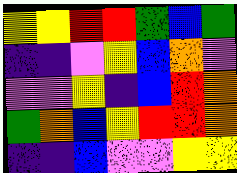[["yellow", "yellow", "red", "red", "green", "blue", "green"], ["indigo", "indigo", "violet", "yellow", "blue", "orange", "violet"], ["violet", "violet", "yellow", "indigo", "blue", "red", "orange"], ["green", "orange", "blue", "yellow", "red", "red", "orange"], ["indigo", "indigo", "blue", "violet", "violet", "yellow", "yellow"]]